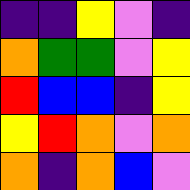[["indigo", "indigo", "yellow", "violet", "indigo"], ["orange", "green", "green", "violet", "yellow"], ["red", "blue", "blue", "indigo", "yellow"], ["yellow", "red", "orange", "violet", "orange"], ["orange", "indigo", "orange", "blue", "violet"]]